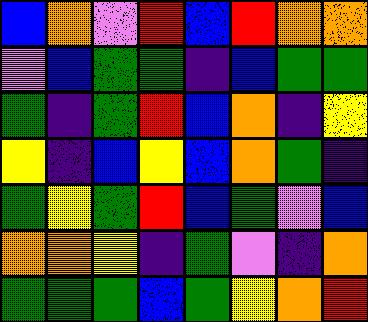[["blue", "orange", "violet", "red", "blue", "red", "orange", "orange"], ["violet", "blue", "green", "green", "indigo", "blue", "green", "green"], ["green", "indigo", "green", "red", "blue", "orange", "indigo", "yellow"], ["yellow", "indigo", "blue", "yellow", "blue", "orange", "green", "indigo"], ["green", "yellow", "green", "red", "blue", "green", "violet", "blue"], ["orange", "orange", "yellow", "indigo", "green", "violet", "indigo", "orange"], ["green", "green", "green", "blue", "green", "yellow", "orange", "red"]]